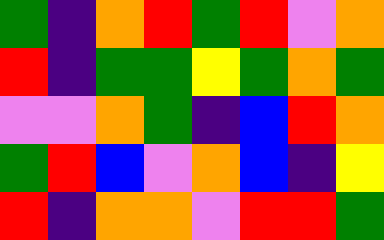[["green", "indigo", "orange", "red", "green", "red", "violet", "orange"], ["red", "indigo", "green", "green", "yellow", "green", "orange", "green"], ["violet", "violet", "orange", "green", "indigo", "blue", "red", "orange"], ["green", "red", "blue", "violet", "orange", "blue", "indigo", "yellow"], ["red", "indigo", "orange", "orange", "violet", "red", "red", "green"]]